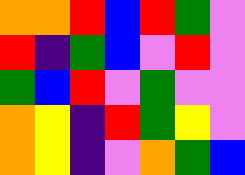[["orange", "orange", "red", "blue", "red", "green", "violet"], ["red", "indigo", "green", "blue", "violet", "red", "violet"], ["green", "blue", "red", "violet", "green", "violet", "violet"], ["orange", "yellow", "indigo", "red", "green", "yellow", "violet"], ["orange", "yellow", "indigo", "violet", "orange", "green", "blue"]]